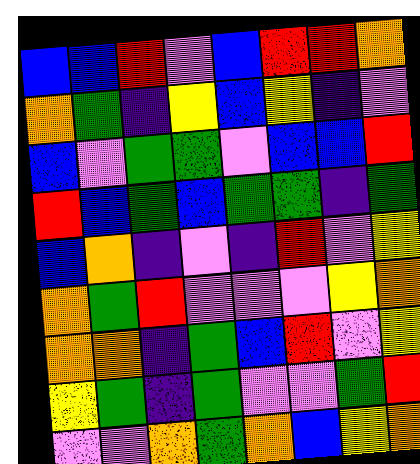[["blue", "blue", "red", "violet", "blue", "red", "red", "orange"], ["orange", "green", "indigo", "yellow", "blue", "yellow", "indigo", "violet"], ["blue", "violet", "green", "green", "violet", "blue", "blue", "red"], ["red", "blue", "green", "blue", "green", "green", "indigo", "green"], ["blue", "orange", "indigo", "violet", "indigo", "red", "violet", "yellow"], ["orange", "green", "red", "violet", "violet", "violet", "yellow", "orange"], ["orange", "orange", "indigo", "green", "blue", "red", "violet", "yellow"], ["yellow", "green", "indigo", "green", "violet", "violet", "green", "red"], ["violet", "violet", "orange", "green", "orange", "blue", "yellow", "orange"]]